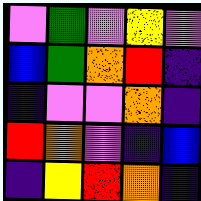[["violet", "green", "violet", "yellow", "violet"], ["blue", "green", "orange", "red", "indigo"], ["indigo", "violet", "violet", "orange", "indigo"], ["red", "orange", "violet", "indigo", "blue"], ["indigo", "yellow", "red", "orange", "indigo"]]